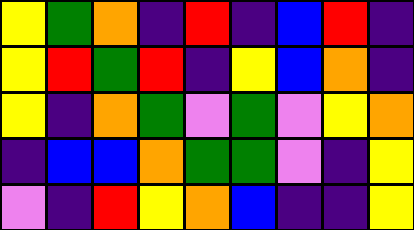[["yellow", "green", "orange", "indigo", "red", "indigo", "blue", "red", "indigo"], ["yellow", "red", "green", "red", "indigo", "yellow", "blue", "orange", "indigo"], ["yellow", "indigo", "orange", "green", "violet", "green", "violet", "yellow", "orange"], ["indigo", "blue", "blue", "orange", "green", "green", "violet", "indigo", "yellow"], ["violet", "indigo", "red", "yellow", "orange", "blue", "indigo", "indigo", "yellow"]]